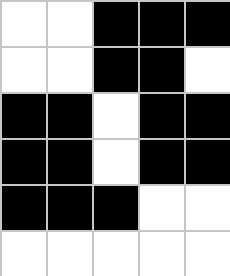[["white", "white", "black", "black", "black"], ["white", "white", "black", "black", "white"], ["black", "black", "white", "black", "black"], ["black", "black", "white", "black", "black"], ["black", "black", "black", "white", "white"], ["white", "white", "white", "white", "white"]]